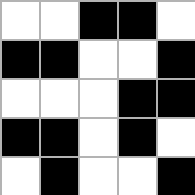[["white", "white", "black", "black", "white"], ["black", "black", "white", "white", "black"], ["white", "white", "white", "black", "black"], ["black", "black", "white", "black", "white"], ["white", "black", "white", "white", "black"]]